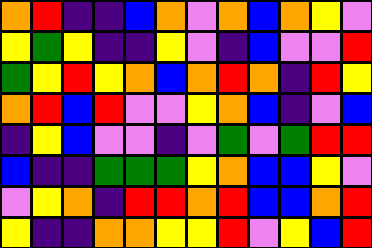[["orange", "red", "indigo", "indigo", "blue", "orange", "violet", "orange", "blue", "orange", "yellow", "violet"], ["yellow", "green", "yellow", "indigo", "indigo", "yellow", "violet", "indigo", "blue", "violet", "violet", "red"], ["green", "yellow", "red", "yellow", "orange", "blue", "orange", "red", "orange", "indigo", "red", "yellow"], ["orange", "red", "blue", "red", "violet", "violet", "yellow", "orange", "blue", "indigo", "violet", "blue"], ["indigo", "yellow", "blue", "violet", "violet", "indigo", "violet", "green", "violet", "green", "red", "red"], ["blue", "indigo", "indigo", "green", "green", "green", "yellow", "orange", "blue", "blue", "yellow", "violet"], ["violet", "yellow", "orange", "indigo", "red", "red", "orange", "red", "blue", "blue", "orange", "red"], ["yellow", "indigo", "indigo", "orange", "orange", "yellow", "yellow", "red", "violet", "yellow", "blue", "red"]]